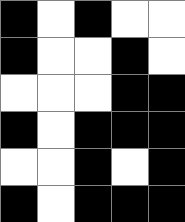[["black", "white", "black", "white", "white"], ["black", "white", "white", "black", "white"], ["white", "white", "white", "black", "black"], ["black", "white", "black", "black", "black"], ["white", "white", "black", "white", "black"], ["black", "white", "black", "black", "black"]]